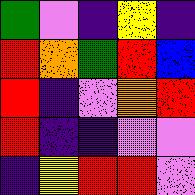[["green", "violet", "indigo", "yellow", "indigo"], ["red", "orange", "green", "red", "blue"], ["red", "indigo", "violet", "orange", "red"], ["red", "indigo", "indigo", "violet", "violet"], ["indigo", "yellow", "red", "red", "violet"]]